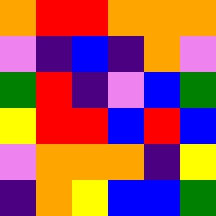[["orange", "red", "red", "orange", "orange", "orange"], ["violet", "indigo", "blue", "indigo", "orange", "violet"], ["green", "red", "indigo", "violet", "blue", "green"], ["yellow", "red", "red", "blue", "red", "blue"], ["violet", "orange", "orange", "orange", "indigo", "yellow"], ["indigo", "orange", "yellow", "blue", "blue", "green"]]